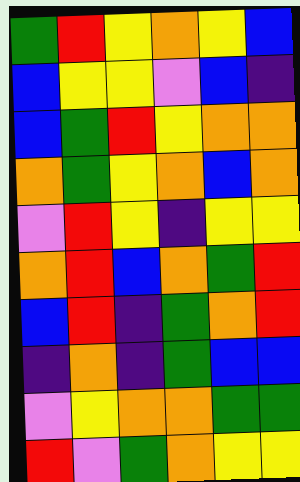[["green", "red", "yellow", "orange", "yellow", "blue"], ["blue", "yellow", "yellow", "violet", "blue", "indigo"], ["blue", "green", "red", "yellow", "orange", "orange"], ["orange", "green", "yellow", "orange", "blue", "orange"], ["violet", "red", "yellow", "indigo", "yellow", "yellow"], ["orange", "red", "blue", "orange", "green", "red"], ["blue", "red", "indigo", "green", "orange", "red"], ["indigo", "orange", "indigo", "green", "blue", "blue"], ["violet", "yellow", "orange", "orange", "green", "green"], ["red", "violet", "green", "orange", "yellow", "yellow"]]